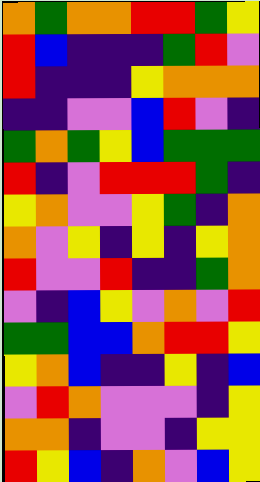[["orange", "green", "orange", "orange", "red", "red", "green", "yellow"], ["red", "blue", "indigo", "indigo", "indigo", "green", "red", "violet"], ["red", "indigo", "indigo", "indigo", "yellow", "orange", "orange", "orange"], ["indigo", "indigo", "violet", "violet", "blue", "red", "violet", "indigo"], ["green", "orange", "green", "yellow", "blue", "green", "green", "green"], ["red", "indigo", "violet", "red", "red", "red", "green", "indigo"], ["yellow", "orange", "violet", "violet", "yellow", "green", "indigo", "orange"], ["orange", "violet", "yellow", "indigo", "yellow", "indigo", "yellow", "orange"], ["red", "violet", "violet", "red", "indigo", "indigo", "green", "orange"], ["violet", "indigo", "blue", "yellow", "violet", "orange", "violet", "red"], ["green", "green", "blue", "blue", "orange", "red", "red", "yellow"], ["yellow", "orange", "blue", "indigo", "indigo", "yellow", "indigo", "blue"], ["violet", "red", "orange", "violet", "violet", "violet", "indigo", "yellow"], ["orange", "orange", "indigo", "violet", "violet", "indigo", "yellow", "yellow"], ["red", "yellow", "blue", "indigo", "orange", "violet", "blue", "yellow"]]